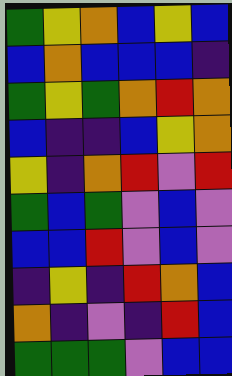[["green", "yellow", "orange", "blue", "yellow", "blue"], ["blue", "orange", "blue", "blue", "blue", "indigo"], ["green", "yellow", "green", "orange", "red", "orange"], ["blue", "indigo", "indigo", "blue", "yellow", "orange"], ["yellow", "indigo", "orange", "red", "violet", "red"], ["green", "blue", "green", "violet", "blue", "violet"], ["blue", "blue", "red", "violet", "blue", "violet"], ["indigo", "yellow", "indigo", "red", "orange", "blue"], ["orange", "indigo", "violet", "indigo", "red", "blue"], ["green", "green", "green", "violet", "blue", "blue"]]